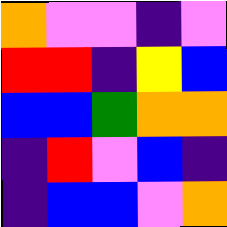[["orange", "violet", "violet", "indigo", "violet"], ["red", "red", "indigo", "yellow", "blue"], ["blue", "blue", "green", "orange", "orange"], ["indigo", "red", "violet", "blue", "indigo"], ["indigo", "blue", "blue", "violet", "orange"]]